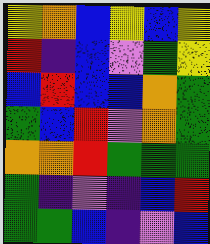[["yellow", "orange", "blue", "yellow", "blue", "yellow"], ["red", "indigo", "blue", "violet", "green", "yellow"], ["blue", "red", "blue", "blue", "orange", "green"], ["green", "blue", "red", "violet", "orange", "green"], ["orange", "orange", "red", "green", "green", "green"], ["green", "indigo", "violet", "indigo", "blue", "red"], ["green", "green", "blue", "indigo", "violet", "blue"]]